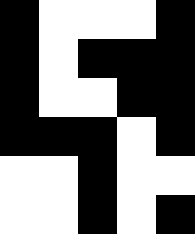[["black", "white", "white", "white", "black"], ["black", "white", "black", "black", "black"], ["black", "white", "white", "black", "black"], ["black", "black", "black", "white", "black"], ["white", "white", "black", "white", "white"], ["white", "white", "black", "white", "black"]]